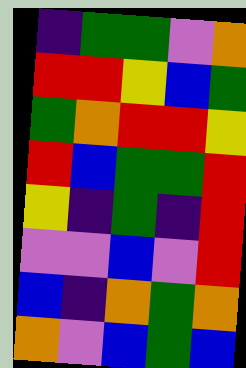[["indigo", "green", "green", "violet", "orange"], ["red", "red", "yellow", "blue", "green"], ["green", "orange", "red", "red", "yellow"], ["red", "blue", "green", "green", "red"], ["yellow", "indigo", "green", "indigo", "red"], ["violet", "violet", "blue", "violet", "red"], ["blue", "indigo", "orange", "green", "orange"], ["orange", "violet", "blue", "green", "blue"]]